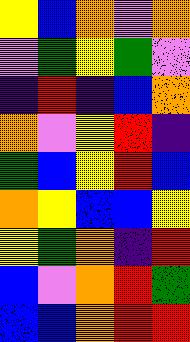[["yellow", "blue", "orange", "violet", "orange"], ["violet", "green", "yellow", "green", "violet"], ["indigo", "red", "indigo", "blue", "orange"], ["orange", "violet", "yellow", "red", "indigo"], ["green", "blue", "yellow", "red", "blue"], ["orange", "yellow", "blue", "blue", "yellow"], ["yellow", "green", "orange", "indigo", "red"], ["blue", "violet", "orange", "red", "green"], ["blue", "blue", "orange", "red", "red"]]